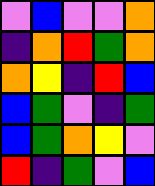[["violet", "blue", "violet", "violet", "orange"], ["indigo", "orange", "red", "green", "orange"], ["orange", "yellow", "indigo", "red", "blue"], ["blue", "green", "violet", "indigo", "green"], ["blue", "green", "orange", "yellow", "violet"], ["red", "indigo", "green", "violet", "blue"]]